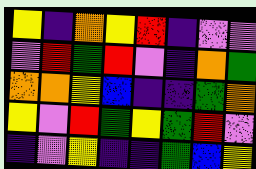[["yellow", "indigo", "orange", "yellow", "red", "indigo", "violet", "violet"], ["violet", "red", "green", "red", "violet", "indigo", "orange", "green"], ["orange", "orange", "yellow", "blue", "indigo", "indigo", "green", "orange"], ["yellow", "violet", "red", "green", "yellow", "green", "red", "violet"], ["indigo", "violet", "yellow", "indigo", "indigo", "green", "blue", "yellow"]]